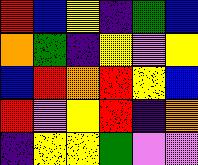[["red", "blue", "yellow", "indigo", "green", "blue"], ["orange", "green", "indigo", "yellow", "violet", "yellow"], ["blue", "red", "orange", "red", "yellow", "blue"], ["red", "violet", "yellow", "red", "indigo", "orange"], ["indigo", "yellow", "yellow", "green", "violet", "violet"]]